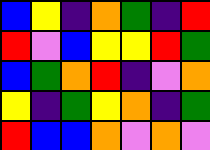[["blue", "yellow", "indigo", "orange", "green", "indigo", "red"], ["red", "violet", "blue", "yellow", "yellow", "red", "green"], ["blue", "green", "orange", "red", "indigo", "violet", "orange"], ["yellow", "indigo", "green", "yellow", "orange", "indigo", "green"], ["red", "blue", "blue", "orange", "violet", "orange", "violet"]]